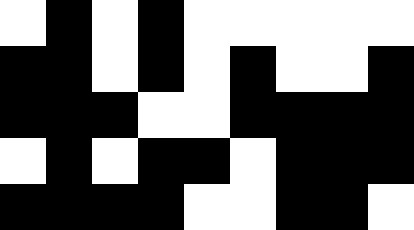[["white", "black", "white", "black", "white", "white", "white", "white", "white"], ["black", "black", "white", "black", "white", "black", "white", "white", "black"], ["black", "black", "black", "white", "white", "black", "black", "black", "black"], ["white", "black", "white", "black", "black", "white", "black", "black", "black"], ["black", "black", "black", "black", "white", "white", "black", "black", "white"]]